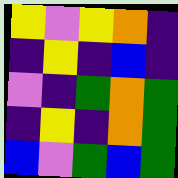[["yellow", "violet", "yellow", "orange", "indigo"], ["indigo", "yellow", "indigo", "blue", "indigo"], ["violet", "indigo", "green", "orange", "green"], ["indigo", "yellow", "indigo", "orange", "green"], ["blue", "violet", "green", "blue", "green"]]